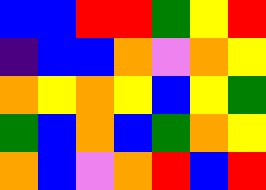[["blue", "blue", "red", "red", "green", "yellow", "red"], ["indigo", "blue", "blue", "orange", "violet", "orange", "yellow"], ["orange", "yellow", "orange", "yellow", "blue", "yellow", "green"], ["green", "blue", "orange", "blue", "green", "orange", "yellow"], ["orange", "blue", "violet", "orange", "red", "blue", "red"]]